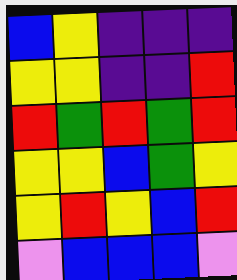[["blue", "yellow", "indigo", "indigo", "indigo"], ["yellow", "yellow", "indigo", "indigo", "red"], ["red", "green", "red", "green", "red"], ["yellow", "yellow", "blue", "green", "yellow"], ["yellow", "red", "yellow", "blue", "red"], ["violet", "blue", "blue", "blue", "violet"]]